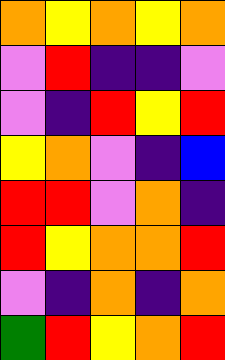[["orange", "yellow", "orange", "yellow", "orange"], ["violet", "red", "indigo", "indigo", "violet"], ["violet", "indigo", "red", "yellow", "red"], ["yellow", "orange", "violet", "indigo", "blue"], ["red", "red", "violet", "orange", "indigo"], ["red", "yellow", "orange", "orange", "red"], ["violet", "indigo", "orange", "indigo", "orange"], ["green", "red", "yellow", "orange", "red"]]